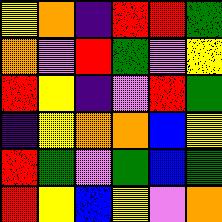[["yellow", "orange", "indigo", "red", "red", "green"], ["orange", "violet", "red", "green", "violet", "yellow"], ["red", "yellow", "indigo", "violet", "red", "green"], ["indigo", "yellow", "orange", "orange", "blue", "yellow"], ["red", "green", "violet", "green", "blue", "green"], ["red", "yellow", "blue", "yellow", "violet", "orange"]]